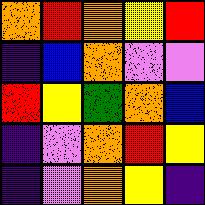[["orange", "red", "orange", "yellow", "red"], ["indigo", "blue", "orange", "violet", "violet"], ["red", "yellow", "green", "orange", "blue"], ["indigo", "violet", "orange", "red", "yellow"], ["indigo", "violet", "orange", "yellow", "indigo"]]